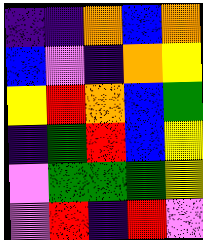[["indigo", "indigo", "orange", "blue", "orange"], ["blue", "violet", "indigo", "orange", "yellow"], ["yellow", "red", "orange", "blue", "green"], ["indigo", "green", "red", "blue", "yellow"], ["violet", "green", "green", "green", "yellow"], ["violet", "red", "indigo", "red", "violet"]]